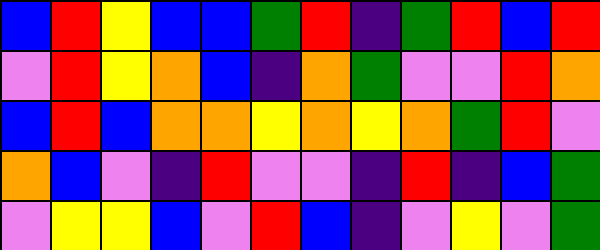[["blue", "red", "yellow", "blue", "blue", "green", "red", "indigo", "green", "red", "blue", "red"], ["violet", "red", "yellow", "orange", "blue", "indigo", "orange", "green", "violet", "violet", "red", "orange"], ["blue", "red", "blue", "orange", "orange", "yellow", "orange", "yellow", "orange", "green", "red", "violet"], ["orange", "blue", "violet", "indigo", "red", "violet", "violet", "indigo", "red", "indigo", "blue", "green"], ["violet", "yellow", "yellow", "blue", "violet", "red", "blue", "indigo", "violet", "yellow", "violet", "green"]]